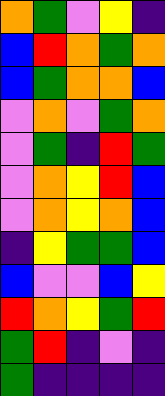[["orange", "green", "violet", "yellow", "indigo"], ["blue", "red", "orange", "green", "orange"], ["blue", "green", "orange", "orange", "blue"], ["violet", "orange", "violet", "green", "orange"], ["violet", "green", "indigo", "red", "green"], ["violet", "orange", "yellow", "red", "blue"], ["violet", "orange", "yellow", "orange", "blue"], ["indigo", "yellow", "green", "green", "blue"], ["blue", "violet", "violet", "blue", "yellow"], ["red", "orange", "yellow", "green", "red"], ["green", "red", "indigo", "violet", "indigo"], ["green", "indigo", "indigo", "indigo", "indigo"]]